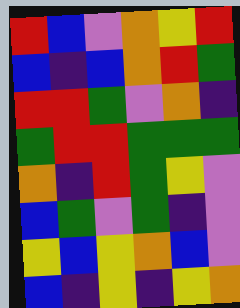[["red", "blue", "violet", "orange", "yellow", "red"], ["blue", "indigo", "blue", "orange", "red", "green"], ["red", "red", "green", "violet", "orange", "indigo"], ["green", "red", "red", "green", "green", "green"], ["orange", "indigo", "red", "green", "yellow", "violet"], ["blue", "green", "violet", "green", "indigo", "violet"], ["yellow", "blue", "yellow", "orange", "blue", "violet"], ["blue", "indigo", "yellow", "indigo", "yellow", "orange"]]